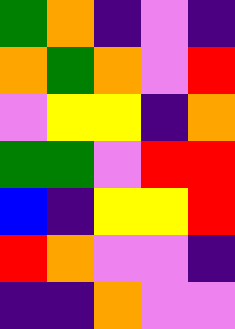[["green", "orange", "indigo", "violet", "indigo"], ["orange", "green", "orange", "violet", "red"], ["violet", "yellow", "yellow", "indigo", "orange"], ["green", "green", "violet", "red", "red"], ["blue", "indigo", "yellow", "yellow", "red"], ["red", "orange", "violet", "violet", "indigo"], ["indigo", "indigo", "orange", "violet", "violet"]]